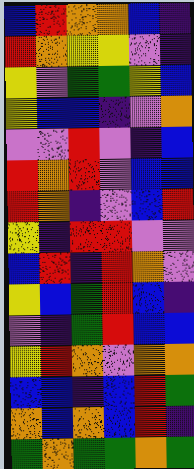[["blue", "red", "orange", "orange", "blue", "indigo"], ["red", "orange", "yellow", "yellow", "violet", "indigo"], ["yellow", "violet", "green", "green", "yellow", "blue"], ["yellow", "blue", "blue", "indigo", "violet", "orange"], ["violet", "violet", "red", "violet", "indigo", "blue"], ["red", "orange", "red", "violet", "blue", "blue"], ["red", "orange", "indigo", "violet", "blue", "red"], ["yellow", "indigo", "red", "red", "violet", "violet"], ["blue", "red", "indigo", "red", "orange", "violet"], ["yellow", "blue", "green", "red", "blue", "indigo"], ["violet", "indigo", "green", "red", "blue", "blue"], ["yellow", "red", "orange", "violet", "orange", "orange"], ["blue", "blue", "indigo", "blue", "red", "green"], ["orange", "blue", "orange", "blue", "red", "indigo"], ["green", "orange", "green", "green", "orange", "green"]]